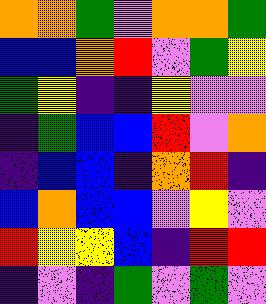[["orange", "orange", "green", "violet", "orange", "orange", "green"], ["blue", "blue", "orange", "red", "violet", "green", "yellow"], ["green", "yellow", "indigo", "indigo", "yellow", "violet", "violet"], ["indigo", "green", "blue", "blue", "red", "violet", "orange"], ["indigo", "blue", "blue", "indigo", "orange", "red", "indigo"], ["blue", "orange", "blue", "blue", "violet", "yellow", "violet"], ["red", "yellow", "yellow", "blue", "indigo", "red", "red"], ["indigo", "violet", "indigo", "green", "violet", "green", "violet"]]